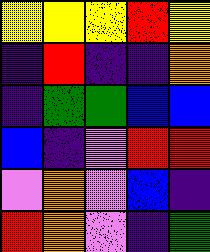[["yellow", "yellow", "yellow", "red", "yellow"], ["indigo", "red", "indigo", "indigo", "orange"], ["indigo", "green", "green", "blue", "blue"], ["blue", "indigo", "violet", "red", "red"], ["violet", "orange", "violet", "blue", "indigo"], ["red", "orange", "violet", "indigo", "green"]]